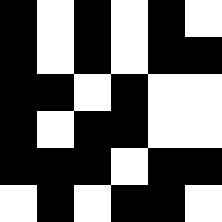[["black", "white", "black", "white", "black", "white"], ["black", "white", "black", "white", "black", "black"], ["black", "black", "white", "black", "white", "white"], ["black", "white", "black", "black", "white", "white"], ["black", "black", "black", "white", "black", "black"], ["white", "black", "white", "black", "black", "white"]]